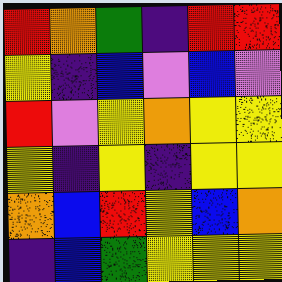[["red", "orange", "green", "indigo", "red", "red"], ["yellow", "indigo", "blue", "violet", "blue", "violet"], ["red", "violet", "yellow", "orange", "yellow", "yellow"], ["yellow", "indigo", "yellow", "indigo", "yellow", "yellow"], ["orange", "blue", "red", "yellow", "blue", "orange"], ["indigo", "blue", "green", "yellow", "yellow", "yellow"]]